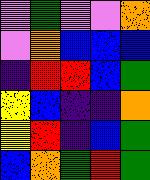[["violet", "green", "violet", "violet", "orange"], ["violet", "orange", "blue", "blue", "blue"], ["indigo", "red", "red", "blue", "green"], ["yellow", "blue", "indigo", "indigo", "orange"], ["yellow", "red", "indigo", "blue", "green"], ["blue", "orange", "green", "red", "green"]]